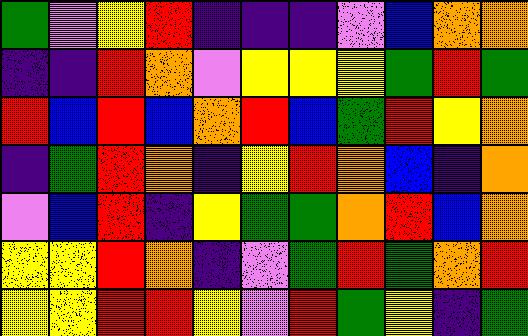[["green", "violet", "yellow", "red", "indigo", "indigo", "indigo", "violet", "blue", "orange", "orange"], ["indigo", "indigo", "red", "orange", "violet", "yellow", "yellow", "yellow", "green", "red", "green"], ["red", "blue", "red", "blue", "orange", "red", "blue", "green", "red", "yellow", "orange"], ["indigo", "green", "red", "orange", "indigo", "yellow", "red", "orange", "blue", "indigo", "orange"], ["violet", "blue", "red", "indigo", "yellow", "green", "green", "orange", "red", "blue", "orange"], ["yellow", "yellow", "red", "orange", "indigo", "violet", "green", "red", "green", "orange", "red"], ["yellow", "yellow", "red", "red", "yellow", "violet", "red", "green", "yellow", "indigo", "green"]]